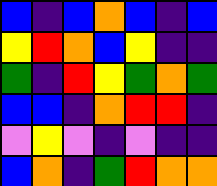[["blue", "indigo", "blue", "orange", "blue", "indigo", "blue"], ["yellow", "red", "orange", "blue", "yellow", "indigo", "indigo"], ["green", "indigo", "red", "yellow", "green", "orange", "green"], ["blue", "blue", "indigo", "orange", "red", "red", "indigo"], ["violet", "yellow", "violet", "indigo", "violet", "indigo", "indigo"], ["blue", "orange", "indigo", "green", "red", "orange", "orange"]]